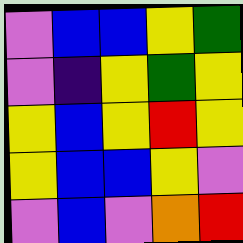[["violet", "blue", "blue", "yellow", "green"], ["violet", "indigo", "yellow", "green", "yellow"], ["yellow", "blue", "yellow", "red", "yellow"], ["yellow", "blue", "blue", "yellow", "violet"], ["violet", "blue", "violet", "orange", "red"]]